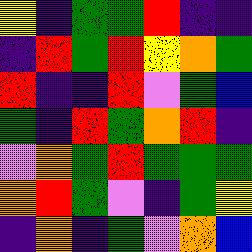[["yellow", "indigo", "green", "green", "red", "indigo", "indigo"], ["indigo", "red", "green", "red", "yellow", "orange", "green"], ["red", "indigo", "indigo", "red", "violet", "green", "blue"], ["green", "indigo", "red", "green", "orange", "red", "indigo"], ["violet", "orange", "green", "red", "green", "green", "green"], ["orange", "red", "green", "violet", "indigo", "green", "yellow"], ["indigo", "orange", "indigo", "green", "violet", "orange", "blue"]]